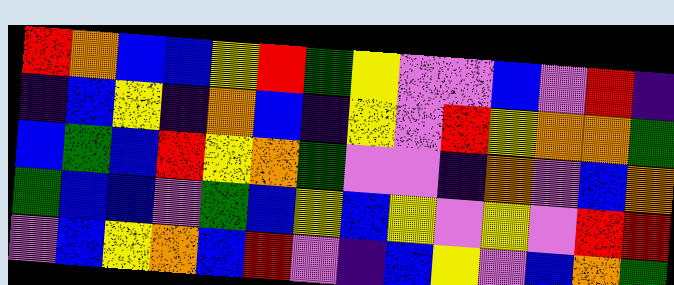[["red", "orange", "blue", "blue", "yellow", "red", "green", "yellow", "violet", "violet", "blue", "violet", "red", "indigo"], ["indigo", "blue", "yellow", "indigo", "orange", "blue", "indigo", "yellow", "violet", "red", "yellow", "orange", "orange", "green"], ["blue", "green", "blue", "red", "yellow", "orange", "green", "violet", "violet", "indigo", "orange", "violet", "blue", "orange"], ["green", "blue", "blue", "violet", "green", "blue", "yellow", "blue", "yellow", "violet", "yellow", "violet", "red", "red"], ["violet", "blue", "yellow", "orange", "blue", "red", "violet", "indigo", "blue", "yellow", "violet", "blue", "orange", "green"]]